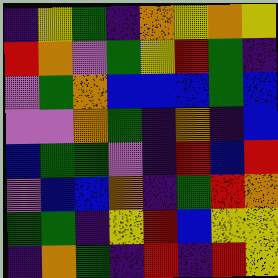[["indigo", "yellow", "green", "indigo", "orange", "yellow", "orange", "yellow"], ["red", "orange", "violet", "green", "yellow", "red", "green", "indigo"], ["violet", "green", "orange", "blue", "blue", "blue", "green", "blue"], ["violet", "violet", "orange", "green", "indigo", "orange", "indigo", "blue"], ["blue", "green", "green", "violet", "indigo", "red", "blue", "red"], ["violet", "blue", "blue", "orange", "indigo", "green", "red", "orange"], ["green", "green", "indigo", "yellow", "red", "blue", "yellow", "yellow"], ["indigo", "orange", "green", "indigo", "red", "indigo", "red", "yellow"]]